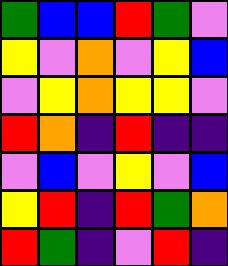[["green", "blue", "blue", "red", "green", "violet"], ["yellow", "violet", "orange", "violet", "yellow", "blue"], ["violet", "yellow", "orange", "yellow", "yellow", "violet"], ["red", "orange", "indigo", "red", "indigo", "indigo"], ["violet", "blue", "violet", "yellow", "violet", "blue"], ["yellow", "red", "indigo", "red", "green", "orange"], ["red", "green", "indigo", "violet", "red", "indigo"]]